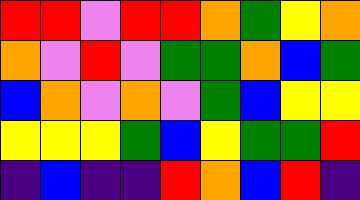[["red", "red", "violet", "red", "red", "orange", "green", "yellow", "orange"], ["orange", "violet", "red", "violet", "green", "green", "orange", "blue", "green"], ["blue", "orange", "violet", "orange", "violet", "green", "blue", "yellow", "yellow"], ["yellow", "yellow", "yellow", "green", "blue", "yellow", "green", "green", "red"], ["indigo", "blue", "indigo", "indigo", "red", "orange", "blue", "red", "indigo"]]